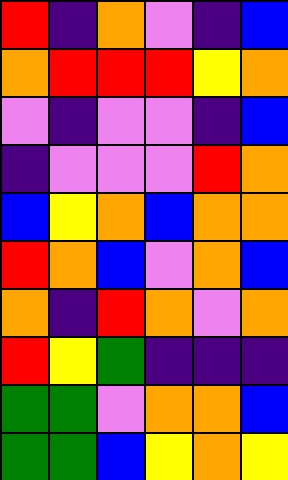[["red", "indigo", "orange", "violet", "indigo", "blue"], ["orange", "red", "red", "red", "yellow", "orange"], ["violet", "indigo", "violet", "violet", "indigo", "blue"], ["indigo", "violet", "violet", "violet", "red", "orange"], ["blue", "yellow", "orange", "blue", "orange", "orange"], ["red", "orange", "blue", "violet", "orange", "blue"], ["orange", "indigo", "red", "orange", "violet", "orange"], ["red", "yellow", "green", "indigo", "indigo", "indigo"], ["green", "green", "violet", "orange", "orange", "blue"], ["green", "green", "blue", "yellow", "orange", "yellow"]]